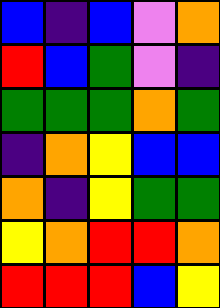[["blue", "indigo", "blue", "violet", "orange"], ["red", "blue", "green", "violet", "indigo"], ["green", "green", "green", "orange", "green"], ["indigo", "orange", "yellow", "blue", "blue"], ["orange", "indigo", "yellow", "green", "green"], ["yellow", "orange", "red", "red", "orange"], ["red", "red", "red", "blue", "yellow"]]